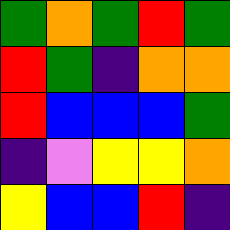[["green", "orange", "green", "red", "green"], ["red", "green", "indigo", "orange", "orange"], ["red", "blue", "blue", "blue", "green"], ["indigo", "violet", "yellow", "yellow", "orange"], ["yellow", "blue", "blue", "red", "indigo"]]